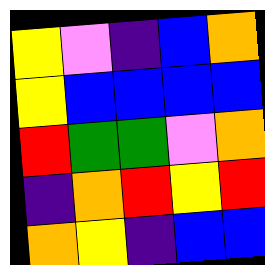[["yellow", "violet", "indigo", "blue", "orange"], ["yellow", "blue", "blue", "blue", "blue"], ["red", "green", "green", "violet", "orange"], ["indigo", "orange", "red", "yellow", "red"], ["orange", "yellow", "indigo", "blue", "blue"]]